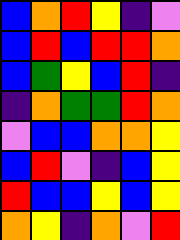[["blue", "orange", "red", "yellow", "indigo", "violet"], ["blue", "red", "blue", "red", "red", "orange"], ["blue", "green", "yellow", "blue", "red", "indigo"], ["indigo", "orange", "green", "green", "red", "orange"], ["violet", "blue", "blue", "orange", "orange", "yellow"], ["blue", "red", "violet", "indigo", "blue", "yellow"], ["red", "blue", "blue", "yellow", "blue", "yellow"], ["orange", "yellow", "indigo", "orange", "violet", "red"]]